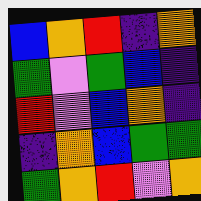[["blue", "orange", "red", "indigo", "orange"], ["green", "violet", "green", "blue", "indigo"], ["red", "violet", "blue", "orange", "indigo"], ["indigo", "orange", "blue", "green", "green"], ["green", "orange", "red", "violet", "orange"]]